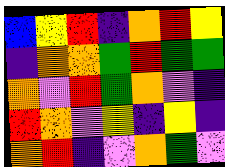[["blue", "yellow", "red", "indigo", "orange", "red", "yellow"], ["indigo", "orange", "orange", "green", "red", "green", "green"], ["orange", "violet", "red", "green", "orange", "violet", "indigo"], ["red", "orange", "violet", "yellow", "indigo", "yellow", "indigo"], ["orange", "red", "indigo", "violet", "orange", "green", "violet"]]